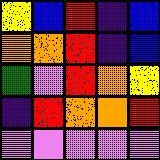[["yellow", "blue", "red", "indigo", "blue"], ["orange", "orange", "red", "indigo", "blue"], ["green", "violet", "red", "orange", "yellow"], ["indigo", "red", "orange", "orange", "red"], ["violet", "violet", "violet", "violet", "violet"]]